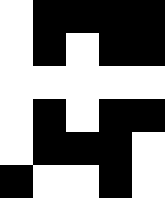[["white", "black", "black", "black", "black"], ["white", "black", "white", "black", "black"], ["white", "white", "white", "white", "white"], ["white", "black", "white", "black", "black"], ["white", "black", "black", "black", "white"], ["black", "white", "white", "black", "white"]]